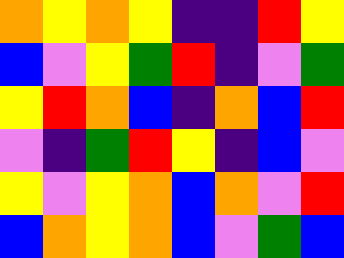[["orange", "yellow", "orange", "yellow", "indigo", "indigo", "red", "yellow"], ["blue", "violet", "yellow", "green", "red", "indigo", "violet", "green"], ["yellow", "red", "orange", "blue", "indigo", "orange", "blue", "red"], ["violet", "indigo", "green", "red", "yellow", "indigo", "blue", "violet"], ["yellow", "violet", "yellow", "orange", "blue", "orange", "violet", "red"], ["blue", "orange", "yellow", "orange", "blue", "violet", "green", "blue"]]